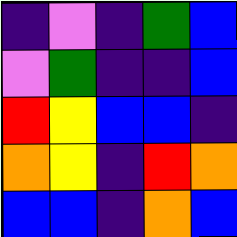[["indigo", "violet", "indigo", "green", "blue"], ["violet", "green", "indigo", "indigo", "blue"], ["red", "yellow", "blue", "blue", "indigo"], ["orange", "yellow", "indigo", "red", "orange"], ["blue", "blue", "indigo", "orange", "blue"]]